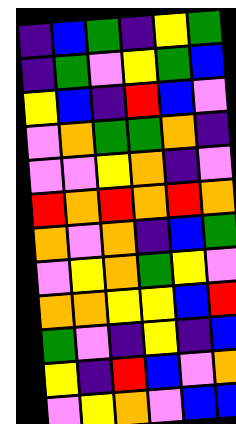[["indigo", "blue", "green", "indigo", "yellow", "green"], ["indigo", "green", "violet", "yellow", "green", "blue"], ["yellow", "blue", "indigo", "red", "blue", "violet"], ["violet", "orange", "green", "green", "orange", "indigo"], ["violet", "violet", "yellow", "orange", "indigo", "violet"], ["red", "orange", "red", "orange", "red", "orange"], ["orange", "violet", "orange", "indigo", "blue", "green"], ["violet", "yellow", "orange", "green", "yellow", "violet"], ["orange", "orange", "yellow", "yellow", "blue", "red"], ["green", "violet", "indigo", "yellow", "indigo", "blue"], ["yellow", "indigo", "red", "blue", "violet", "orange"], ["violet", "yellow", "orange", "violet", "blue", "blue"]]